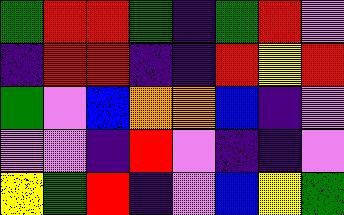[["green", "red", "red", "green", "indigo", "green", "red", "violet"], ["indigo", "red", "red", "indigo", "indigo", "red", "yellow", "red"], ["green", "violet", "blue", "orange", "orange", "blue", "indigo", "violet"], ["violet", "violet", "indigo", "red", "violet", "indigo", "indigo", "violet"], ["yellow", "green", "red", "indigo", "violet", "blue", "yellow", "green"]]